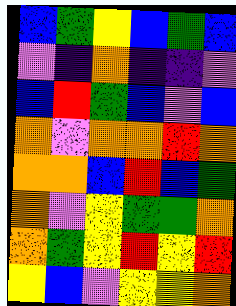[["blue", "green", "yellow", "blue", "green", "blue"], ["violet", "indigo", "orange", "indigo", "indigo", "violet"], ["blue", "red", "green", "blue", "violet", "blue"], ["orange", "violet", "orange", "orange", "red", "orange"], ["orange", "orange", "blue", "red", "blue", "green"], ["orange", "violet", "yellow", "green", "green", "orange"], ["orange", "green", "yellow", "red", "yellow", "red"], ["yellow", "blue", "violet", "yellow", "yellow", "orange"]]